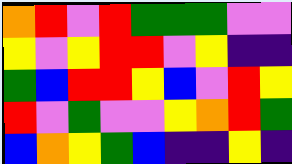[["orange", "red", "violet", "red", "green", "green", "green", "violet", "violet"], ["yellow", "violet", "yellow", "red", "red", "violet", "yellow", "indigo", "indigo"], ["green", "blue", "red", "red", "yellow", "blue", "violet", "red", "yellow"], ["red", "violet", "green", "violet", "violet", "yellow", "orange", "red", "green"], ["blue", "orange", "yellow", "green", "blue", "indigo", "indigo", "yellow", "indigo"]]